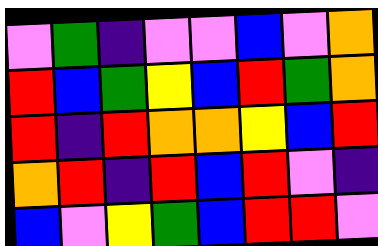[["violet", "green", "indigo", "violet", "violet", "blue", "violet", "orange"], ["red", "blue", "green", "yellow", "blue", "red", "green", "orange"], ["red", "indigo", "red", "orange", "orange", "yellow", "blue", "red"], ["orange", "red", "indigo", "red", "blue", "red", "violet", "indigo"], ["blue", "violet", "yellow", "green", "blue", "red", "red", "violet"]]